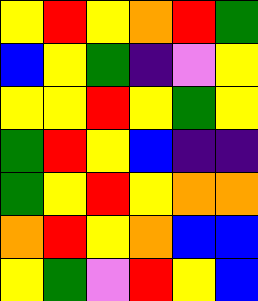[["yellow", "red", "yellow", "orange", "red", "green"], ["blue", "yellow", "green", "indigo", "violet", "yellow"], ["yellow", "yellow", "red", "yellow", "green", "yellow"], ["green", "red", "yellow", "blue", "indigo", "indigo"], ["green", "yellow", "red", "yellow", "orange", "orange"], ["orange", "red", "yellow", "orange", "blue", "blue"], ["yellow", "green", "violet", "red", "yellow", "blue"]]